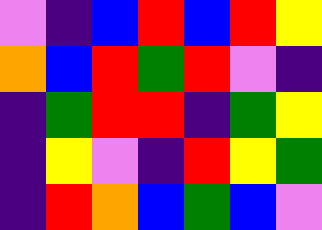[["violet", "indigo", "blue", "red", "blue", "red", "yellow"], ["orange", "blue", "red", "green", "red", "violet", "indigo"], ["indigo", "green", "red", "red", "indigo", "green", "yellow"], ["indigo", "yellow", "violet", "indigo", "red", "yellow", "green"], ["indigo", "red", "orange", "blue", "green", "blue", "violet"]]